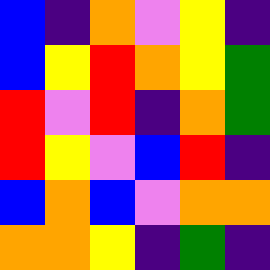[["blue", "indigo", "orange", "violet", "yellow", "indigo"], ["blue", "yellow", "red", "orange", "yellow", "green"], ["red", "violet", "red", "indigo", "orange", "green"], ["red", "yellow", "violet", "blue", "red", "indigo"], ["blue", "orange", "blue", "violet", "orange", "orange"], ["orange", "orange", "yellow", "indigo", "green", "indigo"]]